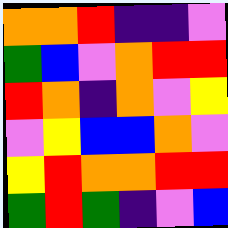[["orange", "orange", "red", "indigo", "indigo", "violet"], ["green", "blue", "violet", "orange", "red", "red"], ["red", "orange", "indigo", "orange", "violet", "yellow"], ["violet", "yellow", "blue", "blue", "orange", "violet"], ["yellow", "red", "orange", "orange", "red", "red"], ["green", "red", "green", "indigo", "violet", "blue"]]